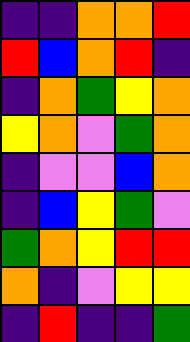[["indigo", "indigo", "orange", "orange", "red"], ["red", "blue", "orange", "red", "indigo"], ["indigo", "orange", "green", "yellow", "orange"], ["yellow", "orange", "violet", "green", "orange"], ["indigo", "violet", "violet", "blue", "orange"], ["indigo", "blue", "yellow", "green", "violet"], ["green", "orange", "yellow", "red", "red"], ["orange", "indigo", "violet", "yellow", "yellow"], ["indigo", "red", "indigo", "indigo", "green"]]